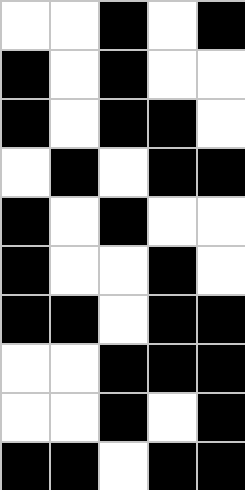[["white", "white", "black", "white", "black"], ["black", "white", "black", "white", "white"], ["black", "white", "black", "black", "white"], ["white", "black", "white", "black", "black"], ["black", "white", "black", "white", "white"], ["black", "white", "white", "black", "white"], ["black", "black", "white", "black", "black"], ["white", "white", "black", "black", "black"], ["white", "white", "black", "white", "black"], ["black", "black", "white", "black", "black"]]